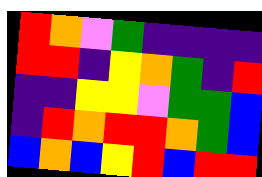[["red", "orange", "violet", "green", "indigo", "indigo", "indigo", "indigo"], ["red", "red", "indigo", "yellow", "orange", "green", "indigo", "red"], ["indigo", "indigo", "yellow", "yellow", "violet", "green", "green", "blue"], ["indigo", "red", "orange", "red", "red", "orange", "green", "blue"], ["blue", "orange", "blue", "yellow", "red", "blue", "red", "red"]]